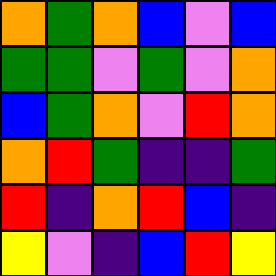[["orange", "green", "orange", "blue", "violet", "blue"], ["green", "green", "violet", "green", "violet", "orange"], ["blue", "green", "orange", "violet", "red", "orange"], ["orange", "red", "green", "indigo", "indigo", "green"], ["red", "indigo", "orange", "red", "blue", "indigo"], ["yellow", "violet", "indigo", "blue", "red", "yellow"]]